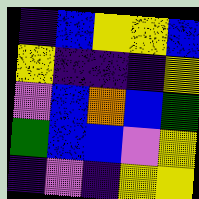[["indigo", "blue", "yellow", "yellow", "blue"], ["yellow", "indigo", "indigo", "indigo", "yellow"], ["violet", "blue", "orange", "blue", "green"], ["green", "blue", "blue", "violet", "yellow"], ["indigo", "violet", "indigo", "yellow", "yellow"]]